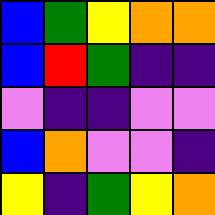[["blue", "green", "yellow", "orange", "orange"], ["blue", "red", "green", "indigo", "indigo"], ["violet", "indigo", "indigo", "violet", "violet"], ["blue", "orange", "violet", "violet", "indigo"], ["yellow", "indigo", "green", "yellow", "orange"]]